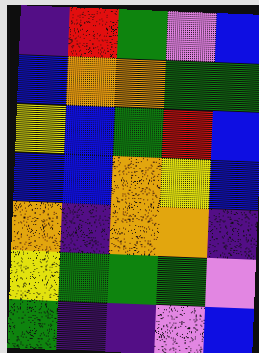[["indigo", "red", "green", "violet", "blue"], ["blue", "orange", "orange", "green", "green"], ["yellow", "blue", "green", "red", "blue"], ["blue", "blue", "orange", "yellow", "blue"], ["orange", "indigo", "orange", "orange", "indigo"], ["yellow", "green", "green", "green", "violet"], ["green", "indigo", "indigo", "violet", "blue"]]